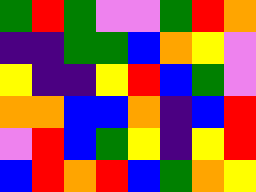[["green", "red", "green", "violet", "violet", "green", "red", "orange"], ["indigo", "indigo", "green", "green", "blue", "orange", "yellow", "violet"], ["yellow", "indigo", "indigo", "yellow", "red", "blue", "green", "violet"], ["orange", "orange", "blue", "blue", "orange", "indigo", "blue", "red"], ["violet", "red", "blue", "green", "yellow", "indigo", "yellow", "red"], ["blue", "red", "orange", "red", "blue", "green", "orange", "yellow"]]